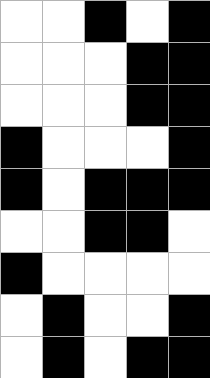[["white", "white", "black", "white", "black"], ["white", "white", "white", "black", "black"], ["white", "white", "white", "black", "black"], ["black", "white", "white", "white", "black"], ["black", "white", "black", "black", "black"], ["white", "white", "black", "black", "white"], ["black", "white", "white", "white", "white"], ["white", "black", "white", "white", "black"], ["white", "black", "white", "black", "black"]]